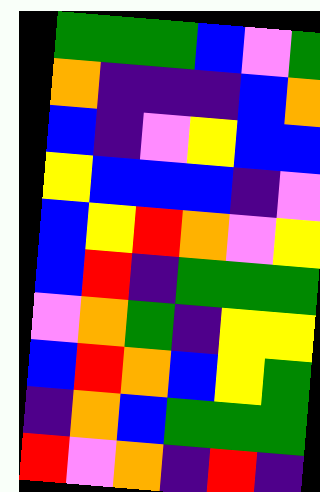[["green", "green", "green", "blue", "violet", "green"], ["orange", "indigo", "indigo", "indigo", "blue", "orange"], ["blue", "indigo", "violet", "yellow", "blue", "blue"], ["yellow", "blue", "blue", "blue", "indigo", "violet"], ["blue", "yellow", "red", "orange", "violet", "yellow"], ["blue", "red", "indigo", "green", "green", "green"], ["violet", "orange", "green", "indigo", "yellow", "yellow"], ["blue", "red", "orange", "blue", "yellow", "green"], ["indigo", "orange", "blue", "green", "green", "green"], ["red", "violet", "orange", "indigo", "red", "indigo"]]